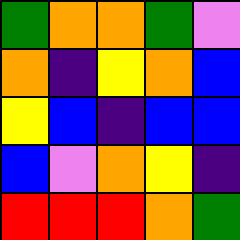[["green", "orange", "orange", "green", "violet"], ["orange", "indigo", "yellow", "orange", "blue"], ["yellow", "blue", "indigo", "blue", "blue"], ["blue", "violet", "orange", "yellow", "indigo"], ["red", "red", "red", "orange", "green"]]